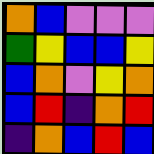[["orange", "blue", "violet", "violet", "violet"], ["green", "yellow", "blue", "blue", "yellow"], ["blue", "orange", "violet", "yellow", "orange"], ["blue", "red", "indigo", "orange", "red"], ["indigo", "orange", "blue", "red", "blue"]]